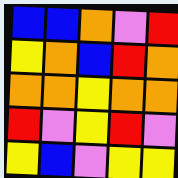[["blue", "blue", "orange", "violet", "red"], ["yellow", "orange", "blue", "red", "orange"], ["orange", "orange", "yellow", "orange", "orange"], ["red", "violet", "yellow", "red", "violet"], ["yellow", "blue", "violet", "yellow", "yellow"]]